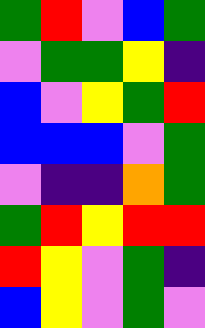[["green", "red", "violet", "blue", "green"], ["violet", "green", "green", "yellow", "indigo"], ["blue", "violet", "yellow", "green", "red"], ["blue", "blue", "blue", "violet", "green"], ["violet", "indigo", "indigo", "orange", "green"], ["green", "red", "yellow", "red", "red"], ["red", "yellow", "violet", "green", "indigo"], ["blue", "yellow", "violet", "green", "violet"]]